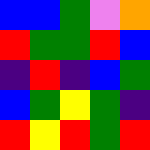[["blue", "blue", "green", "violet", "orange"], ["red", "green", "green", "red", "blue"], ["indigo", "red", "indigo", "blue", "green"], ["blue", "green", "yellow", "green", "indigo"], ["red", "yellow", "red", "green", "red"]]